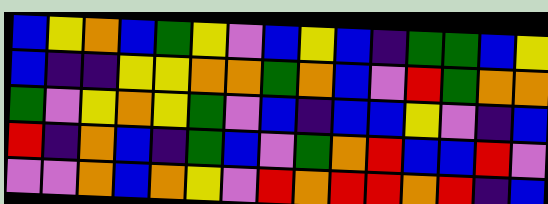[["blue", "yellow", "orange", "blue", "green", "yellow", "violet", "blue", "yellow", "blue", "indigo", "green", "green", "blue", "yellow"], ["blue", "indigo", "indigo", "yellow", "yellow", "orange", "orange", "green", "orange", "blue", "violet", "red", "green", "orange", "orange"], ["green", "violet", "yellow", "orange", "yellow", "green", "violet", "blue", "indigo", "blue", "blue", "yellow", "violet", "indigo", "blue"], ["red", "indigo", "orange", "blue", "indigo", "green", "blue", "violet", "green", "orange", "red", "blue", "blue", "red", "violet"], ["violet", "violet", "orange", "blue", "orange", "yellow", "violet", "red", "orange", "red", "red", "orange", "red", "indigo", "blue"]]